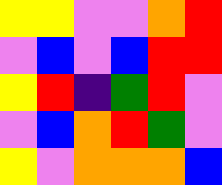[["yellow", "yellow", "violet", "violet", "orange", "red"], ["violet", "blue", "violet", "blue", "red", "red"], ["yellow", "red", "indigo", "green", "red", "violet"], ["violet", "blue", "orange", "red", "green", "violet"], ["yellow", "violet", "orange", "orange", "orange", "blue"]]